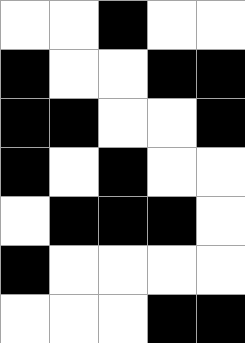[["white", "white", "black", "white", "white"], ["black", "white", "white", "black", "black"], ["black", "black", "white", "white", "black"], ["black", "white", "black", "white", "white"], ["white", "black", "black", "black", "white"], ["black", "white", "white", "white", "white"], ["white", "white", "white", "black", "black"]]